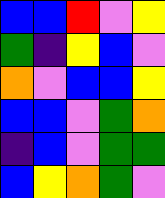[["blue", "blue", "red", "violet", "yellow"], ["green", "indigo", "yellow", "blue", "violet"], ["orange", "violet", "blue", "blue", "yellow"], ["blue", "blue", "violet", "green", "orange"], ["indigo", "blue", "violet", "green", "green"], ["blue", "yellow", "orange", "green", "violet"]]